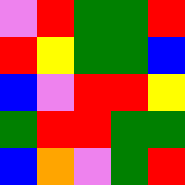[["violet", "red", "green", "green", "red"], ["red", "yellow", "green", "green", "blue"], ["blue", "violet", "red", "red", "yellow"], ["green", "red", "red", "green", "green"], ["blue", "orange", "violet", "green", "red"]]